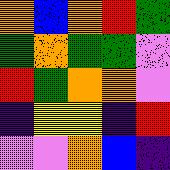[["orange", "blue", "orange", "red", "green"], ["green", "orange", "green", "green", "violet"], ["red", "green", "orange", "orange", "violet"], ["indigo", "yellow", "yellow", "indigo", "red"], ["violet", "violet", "orange", "blue", "indigo"]]